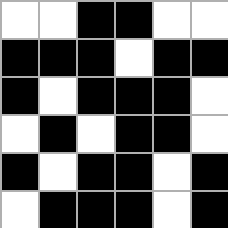[["white", "white", "black", "black", "white", "white"], ["black", "black", "black", "white", "black", "black"], ["black", "white", "black", "black", "black", "white"], ["white", "black", "white", "black", "black", "white"], ["black", "white", "black", "black", "white", "black"], ["white", "black", "black", "black", "white", "black"]]